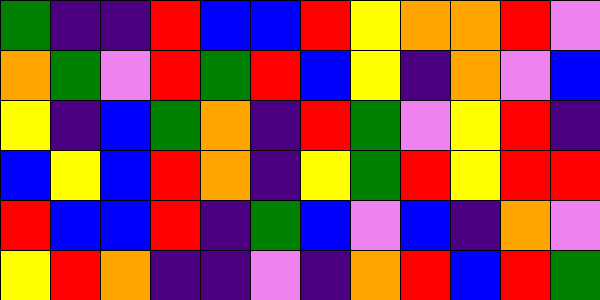[["green", "indigo", "indigo", "red", "blue", "blue", "red", "yellow", "orange", "orange", "red", "violet"], ["orange", "green", "violet", "red", "green", "red", "blue", "yellow", "indigo", "orange", "violet", "blue"], ["yellow", "indigo", "blue", "green", "orange", "indigo", "red", "green", "violet", "yellow", "red", "indigo"], ["blue", "yellow", "blue", "red", "orange", "indigo", "yellow", "green", "red", "yellow", "red", "red"], ["red", "blue", "blue", "red", "indigo", "green", "blue", "violet", "blue", "indigo", "orange", "violet"], ["yellow", "red", "orange", "indigo", "indigo", "violet", "indigo", "orange", "red", "blue", "red", "green"]]